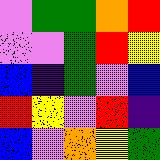[["violet", "green", "green", "orange", "red"], ["violet", "violet", "green", "red", "yellow"], ["blue", "indigo", "green", "violet", "blue"], ["red", "yellow", "violet", "red", "indigo"], ["blue", "violet", "orange", "yellow", "green"]]